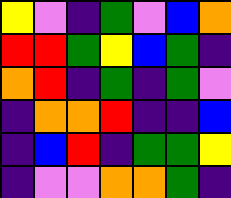[["yellow", "violet", "indigo", "green", "violet", "blue", "orange"], ["red", "red", "green", "yellow", "blue", "green", "indigo"], ["orange", "red", "indigo", "green", "indigo", "green", "violet"], ["indigo", "orange", "orange", "red", "indigo", "indigo", "blue"], ["indigo", "blue", "red", "indigo", "green", "green", "yellow"], ["indigo", "violet", "violet", "orange", "orange", "green", "indigo"]]